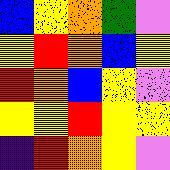[["blue", "yellow", "orange", "green", "violet"], ["yellow", "red", "orange", "blue", "yellow"], ["red", "orange", "blue", "yellow", "violet"], ["yellow", "yellow", "red", "yellow", "yellow"], ["indigo", "red", "orange", "yellow", "violet"]]